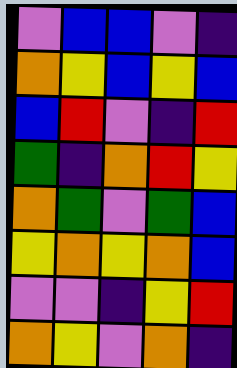[["violet", "blue", "blue", "violet", "indigo"], ["orange", "yellow", "blue", "yellow", "blue"], ["blue", "red", "violet", "indigo", "red"], ["green", "indigo", "orange", "red", "yellow"], ["orange", "green", "violet", "green", "blue"], ["yellow", "orange", "yellow", "orange", "blue"], ["violet", "violet", "indigo", "yellow", "red"], ["orange", "yellow", "violet", "orange", "indigo"]]